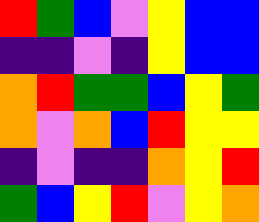[["red", "green", "blue", "violet", "yellow", "blue", "blue"], ["indigo", "indigo", "violet", "indigo", "yellow", "blue", "blue"], ["orange", "red", "green", "green", "blue", "yellow", "green"], ["orange", "violet", "orange", "blue", "red", "yellow", "yellow"], ["indigo", "violet", "indigo", "indigo", "orange", "yellow", "red"], ["green", "blue", "yellow", "red", "violet", "yellow", "orange"]]